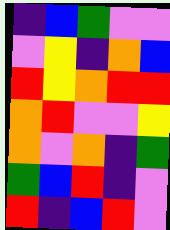[["indigo", "blue", "green", "violet", "violet"], ["violet", "yellow", "indigo", "orange", "blue"], ["red", "yellow", "orange", "red", "red"], ["orange", "red", "violet", "violet", "yellow"], ["orange", "violet", "orange", "indigo", "green"], ["green", "blue", "red", "indigo", "violet"], ["red", "indigo", "blue", "red", "violet"]]